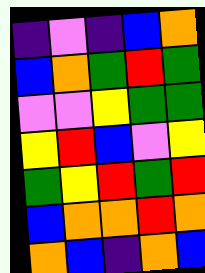[["indigo", "violet", "indigo", "blue", "orange"], ["blue", "orange", "green", "red", "green"], ["violet", "violet", "yellow", "green", "green"], ["yellow", "red", "blue", "violet", "yellow"], ["green", "yellow", "red", "green", "red"], ["blue", "orange", "orange", "red", "orange"], ["orange", "blue", "indigo", "orange", "blue"]]